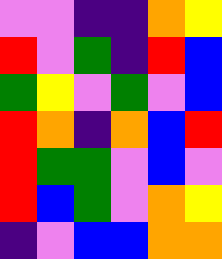[["violet", "violet", "indigo", "indigo", "orange", "yellow"], ["red", "violet", "green", "indigo", "red", "blue"], ["green", "yellow", "violet", "green", "violet", "blue"], ["red", "orange", "indigo", "orange", "blue", "red"], ["red", "green", "green", "violet", "blue", "violet"], ["red", "blue", "green", "violet", "orange", "yellow"], ["indigo", "violet", "blue", "blue", "orange", "orange"]]